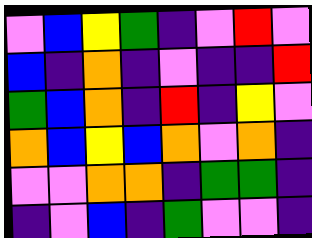[["violet", "blue", "yellow", "green", "indigo", "violet", "red", "violet"], ["blue", "indigo", "orange", "indigo", "violet", "indigo", "indigo", "red"], ["green", "blue", "orange", "indigo", "red", "indigo", "yellow", "violet"], ["orange", "blue", "yellow", "blue", "orange", "violet", "orange", "indigo"], ["violet", "violet", "orange", "orange", "indigo", "green", "green", "indigo"], ["indigo", "violet", "blue", "indigo", "green", "violet", "violet", "indigo"]]